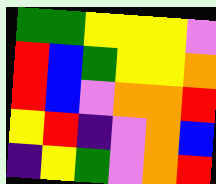[["green", "green", "yellow", "yellow", "yellow", "violet"], ["red", "blue", "green", "yellow", "yellow", "orange"], ["red", "blue", "violet", "orange", "orange", "red"], ["yellow", "red", "indigo", "violet", "orange", "blue"], ["indigo", "yellow", "green", "violet", "orange", "red"]]